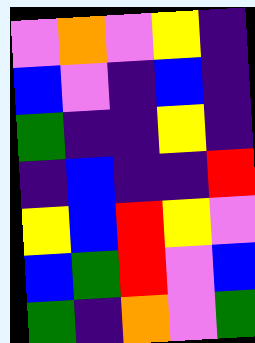[["violet", "orange", "violet", "yellow", "indigo"], ["blue", "violet", "indigo", "blue", "indigo"], ["green", "indigo", "indigo", "yellow", "indigo"], ["indigo", "blue", "indigo", "indigo", "red"], ["yellow", "blue", "red", "yellow", "violet"], ["blue", "green", "red", "violet", "blue"], ["green", "indigo", "orange", "violet", "green"]]